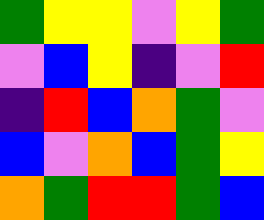[["green", "yellow", "yellow", "violet", "yellow", "green"], ["violet", "blue", "yellow", "indigo", "violet", "red"], ["indigo", "red", "blue", "orange", "green", "violet"], ["blue", "violet", "orange", "blue", "green", "yellow"], ["orange", "green", "red", "red", "green", "blue"]]